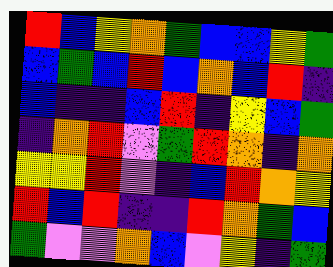[["red", "blue", "yellow", "orange", "green", "blue", "blue", "yellow", "green"], ["blue", "green", "blue", "red", "blue", "orange", "blue", "red", "indigo"], ["blue", "indigo", "indigo", "blue", "red", "indigo", "yellow", "blue", "green"], ["indigo", "orange", "red", "violet", "green", "red", "orange", "indigo", "orange"], ["yellow", "yellow", "red", "violet", "indigo", "blue", "red", "orange", "yellow"], ["red", "blue", "red", "indigo", "indigo", "red", "orange", "green", "blue"], ["green", "violet", "violet", "orange", "blue", "violet", "yellow", "indigo", "green"]]